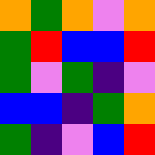[["orange", "green", "orange", "violet", "orange"], ["green", "red", "blue", "blue", "red"], ["green", "violet", "green", "indigo", "violet"], ["blue", "blue", "indigo", "green", "orange"], ["green", "indigo", "violet", "blue", "red"]]